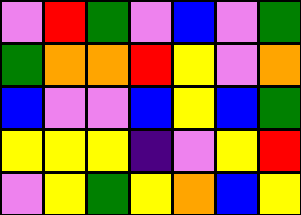[["violet", "red", "green", "violet", "blue", "violet", "green"], ["green", "orange", "orange", "red", "yellow", "violet", "orange"], ["blue", "violet", "violet", "blue", "yellow", "blue", "green"], ["yellow", "yellow", "yellow", "indigo", "violet", "yellow", "red"], ["violet", "yellow", "green", "yellow", "orange", "blue", "yellow"]]